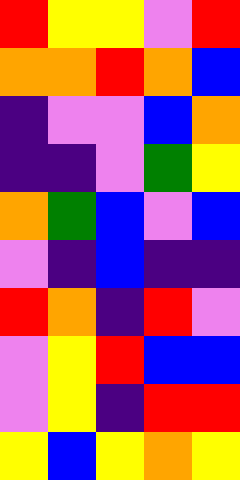[["red", "yellow", "yellow", "violet", "red"], ["orange", "orange", "red", "orange", "blue"], ["indigo", "violet", "violet", "blue", "orange"], ["indigo", "indigo", "violet", "green", "yellow"], ["orange", "green", "blue", "violet", "blue"], ["violet", "indigo", "blue", "indigo", "indigo"], ["red", "orange", "indigo", "red", "violet"], ["violet", "yellow", "red", "blue", "blue"], ["violet", "yellow", "indigo", "red", "red"], ["yellow", "blue", "yellow", "orange", "yellow"]]